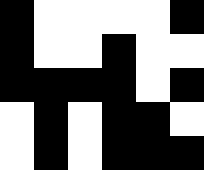[["black", "white", "white", "white", "white", "black"], ["black", "white", "white", "black", "white", "white"], ["black", "black", "black", "black", "white", "black"], ["white", "black", "white", "black", "black", "white"], ["white", "black", "white", "black", "black", "black"]]